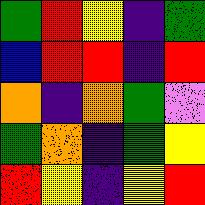[["green", "red", "yellow", "indigo", "green"], ["blue", "red", "red", "indigo", "red"], ["orange", "indigo", "orange", "green", "violet"], ["green", "orange", "indigo", "green", "yellow"], ["red", "yellow", "indigo", "yellow", "red"]]